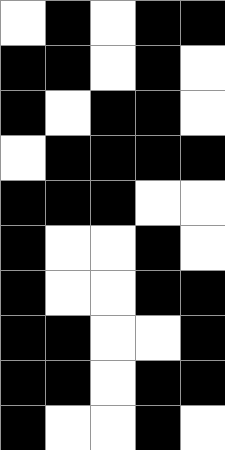[["white", "black", "white", "black", "black"], ["black", "black", "white", "black", "white"], ["black", "white", "black", "black", "white"], ["white", "black", "black", "black", "black"], ["black", "black", "black", "white", "white"], ["black", "white", "white", "black", "white"], ["black", "white", "white", "black", "black"], ["black", "black", "white", "white", "black"], ["black", "black", "white", "black", "black"], ["black", "white", "white", "black", "white"]]